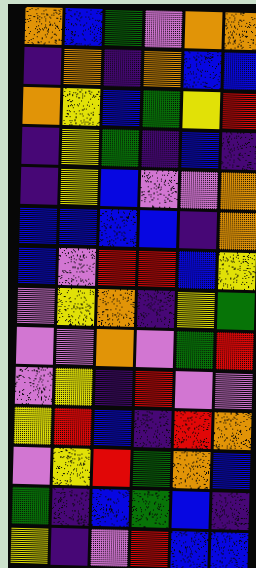[["orange", "blue", "green", "violet", "orange", "orange"], ["indigo", "orange", "indigo", "orange", "blue", "blue"], ["orange", "yellow", "blue", "green", "yellow", "red"], ["indigo", "yellow", "green", "indigo", "blue", "indigo"], ["indigo", "yellow", "blue", "violet", "violet", "orange"], ["blue", "blue", "blue", "blue", "indigo", "orange"], ["blue", "violet", "red", "red", "blue", "yellow"], ["violet", "yellow", "orange", "indigo", "yellow", "green"], ["violet", "violet", "orange", "violet", "green", "red"], ["violet", "yellow", "indigo", "red", "violet", "violet"], ["yellow", "red", "blue", "indigo", "red", "orange"], ["violet", "yellow", "red", "green", "orange", "blue"], ["green", "indigo", "blue", "green", "blue", "indigo"], ["yellow", "indigo", "violet", "red", "blue", "blue"]]